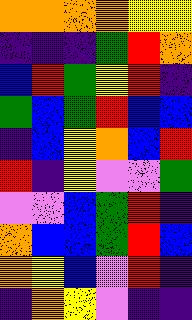[["orange", "orange", "orange", "orange", "yellow", "yellow"], ["indigo", "indigo", "indigo", "green", "red", "orange"], ["blue", "red", "green", "yellow", "red", "indigo"], ["green", "blue", "green", "red", "blue", "blue"], ["indigo", "blue", "yellow", "orange", "blue", "red"], ["red", "indigo", "yellow", "violet", "violet", "green"], ["violet", "violet", "blue", "green", "red", "indigo"], ["orange", "blue", "blue", "green", "red", "blue"], ["orange", "yellow", "blue", "violet", "red", "indigo"], ["indigo", "orange", "yellow", "violet", "indigo", "indigo"]]